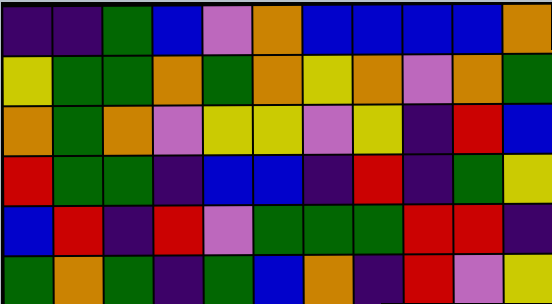[["indigo", "indigo", "green", "blue", "violet", "orange", "blue", "blue", "blue", "blue", "orange"], ["yellow", "green", "green", "orange", "green", "orange", "yellow", "orange", "violet", "orange", "green"], ["orange", "green", "orange", "violet", "yellow", "yellow", "violet", "yellow", "indigo", "red", "blue"], ["red", "green", "green", "indigo", "blue", "blue", "indigo", "red", "indigo", "green", "yellow"], ["blue", "red", "indigo", "red", "violet", "green", "green", "green", "red", "red", "indigo"], ["green", "orange", "green", "indigo", "green", "blue", "orange", "indigo", "red", "violet", "yellow"]]